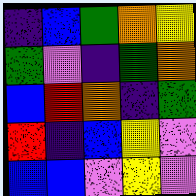[["indigo", "blue", "green", "orange", "yellow"], ["green", "violet", "indigo", "green", "orange"], ["blue", "red", "orange", "indigo", "green"], ["red", "indigo", "blue", "yellow", "violet"], ["blue", "blue", "violet", "yellow", "violet"]]